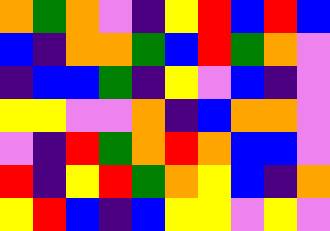[["orange", "green", "orange", "violet", "indigo", "yellow", "red", "blue", "red", "blue"], ["blue", "indigo", "orange", "orange", "green", "blue", "red", "green", "orange", "violet"], ["indigo", "blue", "blue", "green", "indigo", "yellow", "violet", "blue", "indigo", "violet"], ["yellow", "yellow", "violet", "violet", "orange", "indigo", "blue", "orange", "orange", "violet"], ["violet", "indigo", "red", "green", "orange", "red", "orange", "blue", "blue", "violet"], ["red", "indigo", "yellow", "red", "green", "orange", "yellow", "blue", "indigo", "orange"], ["yellow", "red", "blue", "indigo", "blue", "yellow", "yellow", "violet", "yellow", "violet"]]